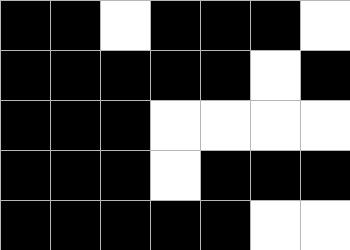[["black", "black", "white", "black", "black", "black", "white"], ["black", "black", "black", "black", "black", "white", "black"], ["black", "black", "black", "white", "white", "white", "white"], ["black", "black", "black", "white", "black", "black", "black"], ["black", "black", "black", "black", "black", "white", "white"]]